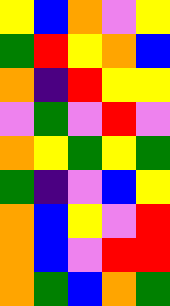[["yellow", "blue", "orange", "violet", "yellow"], ["green", "red", "yellow", "orange", "blue"], ["orange", "indigo", "red", "yellow", "yellow"], ["violet", "green", "violet", "red", "violet"], ["orange", "yellow", "green", "yellow", "green"], ["green", "indigo", "violet", "blue", "yellow"], ["orange", "blue", "yellow", "violet", "red"], ["orange", "blue", "violet", "red", "red"], ["orange", "green", "blue", "orange", "green"]]